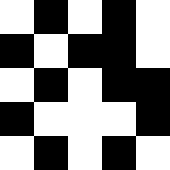[["white", "black", "white", "black", "white"], ["black", "white", "black", "black", "white"], ["white", "black", "white", "black", "black"], ["black", "white", "white", "white", "black"], ["white", "black", "white", "black", "white"]]